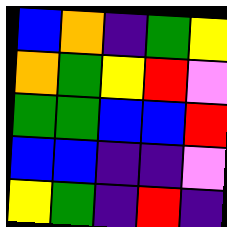[["blue", "orange", "indigo", "green", "yellow"], ["orange", "green", "yellow", "red", "violet"], ["green", "green", "blue", "blue", "red"], ["blue", "blue", "indigo", "indigo", "violet"], ["yellow", "green", "indigo", "red", "indigo"]]